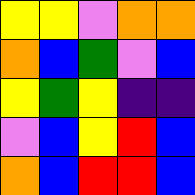[["yellow", "yellow", "violet", "orange", "orange"], ["orange", "blue", "green", "violet", "blue"], ["yellow", "green", "yellow", "indigo", "indigo"], ["violet", "blue", "yellow", "red", "blue"], ["orange", "blue", "red", "red", "blue"]]